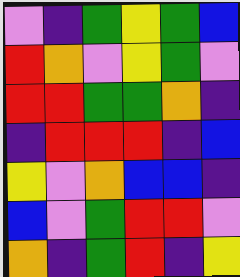[["violet", "indigo", "green", "yellow", "green", "blue"], ["red", "orange", "violet", "yellow", "green", "violet"], ["red", "red", "green", "green", "orange", "indigo"], ["indigo", "red", "red", "red", "indigo", "blue"], ["yellow", "violet", "orange", "blue", "blue", "indigo"], ["blue", "violet", "green", "red", "red", "violet"], ["orange", "indigo", "green", "red", "indigo", "yellow"]]